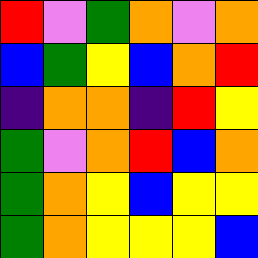[["red", "violet", "green", "orange", "violet", "orange"], ["blue", "green", "yellow", "blue", "orange", "red"], ["indigo", "orange", "orange", "indigo", "red", "yellow"], ["green", "violet", "orange", "red", "blue", "orange"], ["green", "orange", "yellow", "blue", "yellow", "yellow"], ["green", "orange", "yellow", "yellow", "yellow", "blue"]]